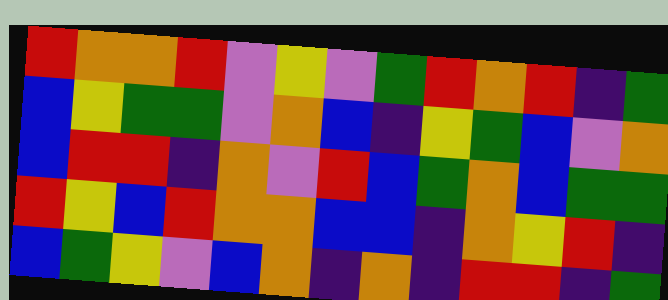[["red", "orange", "orange", "red", "violet", "yellow", "violet", "green", "red", "orange", "red", "indigo", "green"], ["blue", "yellow", "green", "green", "violet", "orange", "blue", "indigo", "yellow", "green", "blue", "violet", "orange"], ["blue", "red", "red", "indigo", "orange", "violet", "red", "blue", "green", "orange", "blue", "green", "green"], ["red", "yellow", "blue", "red", "orange", "orange", "blue", "blue", "indigo", "orange", "yellow", "red", "indigo"], ["blue", "green", "yellow", "violet", "blue", "orange", "indigo", "orange", "indigo", "red", "red", "indigo", "green"]]